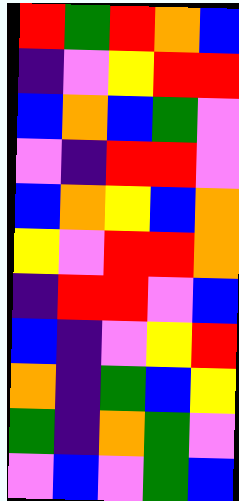[["red", "green", "red", "orange", "blue"], ["indigo", "violet", "yellow", "red", "red"], ["blue", "orange", "blue", "green", "violet"], ["violet", "indigo", "red", "red", "violet"], ["blue", "orange", "yellow", "blue", "orange"], ["yellow", "violet", "red", "red", "orange"], ["indigo", "red", "red", "violet", "blue"], ["blue", "indigo", "violet", "yellow", "red"], ["orange", "indigo", "green", "blue", "yellow"], ["green", "indigo", "orange", "green", "violet"], ["violet", "blue", "violet", "green", "blue"]]